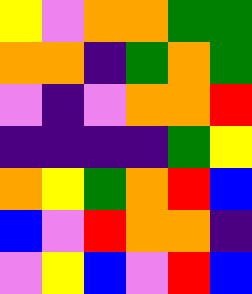[["yellow", "violet", "orange", "orange", "green", "green"], ["orange", "orange", "indigo", "green", "orange", "green"], ["violet", "indigo", "violet", "orange", "orange", "red"], ["indigo", "indigo", "indigo", "indigo", "green", "yellow"], ["orange", "yellow", "green", "orange", "red", "blue"], ["blue", "violet", "red", "orange", "orange", "indigo"], ["violet", "yellow", "blue", "violet", "red", "blue"]]